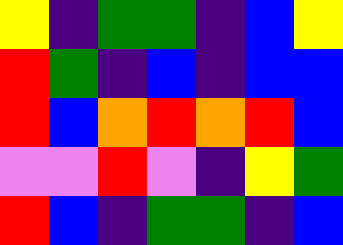[["yellow", "indigo", "green", "green", "indigo", "blue", "yellow"], ["red", "green", "indigo", "blue", "indigo", "blue", "blue"], ["red", "blue", "orange", "red", "orange", "red", "blue"], ["violet", "violet", "red", "violet", "indigo", "yellow", "green"], ["red", "blue", "indigo", "green", "green", "indigo", "blue"]]